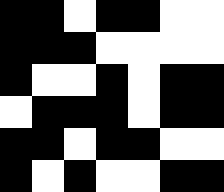[["black", "black", "white", "black", "black", "white", "white"], ["black", "black", "black", "white", "white", "white", "white"], ["black", "white", "white", "black", "white", "black", "black"], ["white", "black", "black", "black", "white", "black", "black"], ["black", "black", "white", "black", "black", "white", "white"], ["black", "white", "black", "white", "white", "black", "black"]]